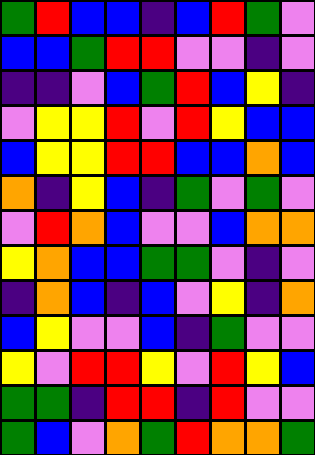[["green", "red", "blue", "blue", "indigo", "blue", "red", "green", "violet"], ["blue", "blue", "green", "red", "red", "violet", "violet", "indigo", "violet"], ["indigo", "indigo", "violet", "blue", "green", "red", "blue", "yellow", "indigo"], ["violet", "yellow", "yellow", "red", "violet", "red", "yellow", "blue", "blue"], ["blue", "yellow", "yellow", "red", "red", "blue", "blue", "orange", "blue"], ["orange", "indigo", "yellow", "blue", "indigo", "green", "violet", "green", "violet"], ["violet", "red", "orange", "blue", "violet", "violet", "blue", "orange", "orange"], ["yellow", "orange", "blue", "blue", "green", "green", "violet", "indigo", "violet"], ["indigo", "orange", "blue", "indigo", "blue", "violet", "yellow", "indigo", "orange"], ["blue", "yellow", "violet", "violet", "blue", "indigo", "green", "violet", "violet"], ["yellow", "violet", "red", "red", "yellow", "violet", "red", "yellow", "blue"], ["green", "green", "indigo", "red", "red", "indigo", "red", "violet", "violet"], ["green", "blue", "violet", "orange", "green", "red", "orange", "orange", "green"]]